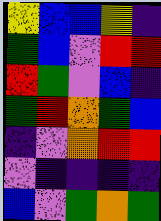[["yellow", "blue", "blue", "yellow", "indigo"], ["green", "blue", "violet", "red", "red"], ["red", "green", "violet", "blue", "indigo"], ["green", "red", "orange", "green", "blue"], ["indigo", "violet", "orange", "red", "red"], ["violet", "indigo", "indigo", "indigo", "indigo"], ["blue", "violet", "green", "orange", "green"]]